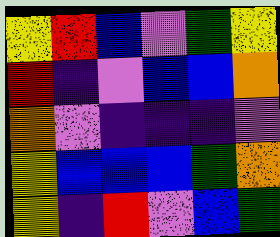[["yellow", "red", "blue", "violet", "green", "yellow"], ["red", "indigo", "violet", "blue", "blue", "orange"], ["orange", "violet", "indigo", "indigo", "indigo", "violet"], ["yellow", "blue", "blue", "blue", "green", "orange"], ["yellow", "indigo", "red", "violet", "blue", "green"]]